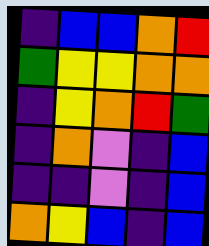[["indigo", "blue", "blue", "orange", "red"], ["green", "yellow", "yellow", "orange", "orange"], ["indigo", "yellow", "orange", "red", "green"], ["indigo", "orange", "violet", "indigo", "blue"], ["indigo", "indigo", "violet", "indigo", "blue"], ["orange", "yellow", "blue", "indigo", "blue"]]